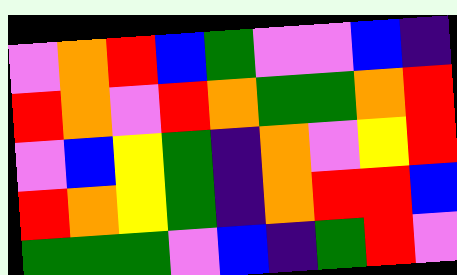[["violet", "orange", "red", "blue", "green", "violet", "violet", "blue", "indigo"], ["red", "orange", "violet", "red", "orange", "green", "green", "orange", "red"], ["violet", "blue", "yellow", "green", "indigo", "orange", "violet", "yellow", "red"], ["red", "orange", "yellow", "green", "indigo", "orange", "red", "red", "blue"], ["green", "green", "green", "violet", "blue", "indigo", "green", "red", "violet"]]